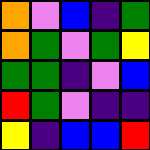[["orange", "violet", "blue", "indigo", "green"], ["orange", "green", "violet", "green", "yellow"], ["green", "green", "indigo", "violet", "blue"], ["red", "green", "violet", "indigo", "indigo"], ["yellow", "indigo", "blue", "blue", "red"]]